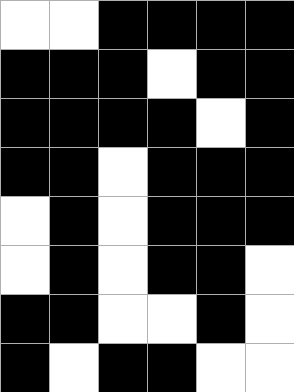[["white", "white", "black", "black", "black", "black"], ["black", "black", "black", "white", "black", "black"], ["black", "black", "black", "black", "white", "black"], ["black", "black", "white", "black", "black", "black"], ["white", "black", "white", "black", "black", "black"], ["white", "black", "white", "black", "black", "white"], ["black", "black", "white", "white", "black", "white"], ["black", "white", "black", "black", "white", "white"]]